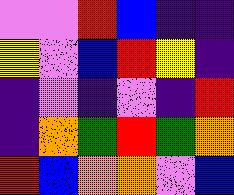[["violet", "violet", "red", "blue", "indigo", "indigo"], ["yellow", "violet", "blue", "red", "yellow", "indigo"], ["indigo", "violet", "indigo", "violet", "indigo", "red"], ["indigo", "orange", "green", "red", "green", "orange"], ["red", "blue", "orange", "orange", "violet", "blue"]]